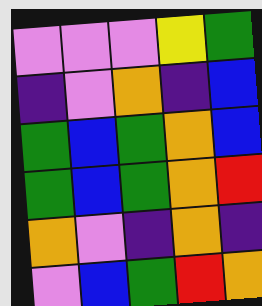[["violet", "violet", "violet", "yellow", "green"], ["indigo", "violet", "orange", "indigo", "blue"], ["green", "blue", "green", "orange", "blue"], ["green", "blue", "green", "orange", "red"], ["orange", "violet", "indigo", "orange", "indigo"], ["violet", "blue", "green", "red", "orange"]]